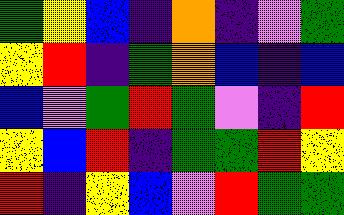[["green", "yellow", "blue", "indigo", "orange", "indigo", "violet", "green"], ["yellow", "red", "indigo", "green", "orange", "blue", "indigo", "blue"], ["blue", "violet", "green", "red", "green", "violet", "indigo", "red"], ["yellow", "blue", "red", "indigo", "green", "green", "red", "yellow"], ["red", "indigo", "yellow", "blue", "violet", "red", "green", "green"]]